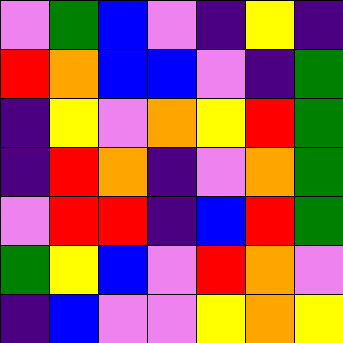[["violet", "green", "blue", "violet", "indigo", "yellow", "indigo"], ["red", "orange", "blue", "blue", "violet", "indigo", "green"], ["indigo", "yellow", "violet", "orange", "yellow", "red", "green"], ["indigo", "red", "orange", "indigo", "violet", "orange", "green"], ["violet", "red", "red", "indigo", "blue", "red", "green"], ["green", "yellow", "blue", "violet", "red", "orange", "violet"], ["indigo", "blue", "violet", "violet", "yellow", "orange", "yellow"]]